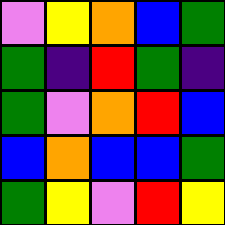[["violet", "yellow", "orange", "blue", "green"], ["green", "indigo", "red", "green", "indigo"], ["green", "violet", "orange", "red", "blue"], ["blue", "orange", "blue", "blue", "green"], ["green", "yellow", "violet", "red", "yellow"]]